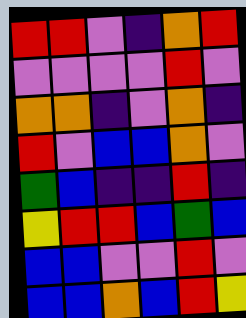[["red", "red", "violet", "indigo", "orange", "red"], ["violet", "violet", "violet", "violet", "red", "violet"], ["orange", "orange", "indigo", "violet", "orange", "indigo"], ["red", "violet", "blue", "blue", "orange", "violet"], ["green", "blue", "indigo", "indigo", "red", "indigo"], ["yellow", "red", "red", "blue", "green", "blue"], ["blue", "blue", "violet", "violet", "red", "violet"], ["blue", "blue", "orange", "blue", "red", "yellow"]]